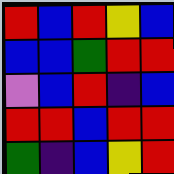[["red", "blue", "red", "yellow", "blue"], ["blue", "blue", "green", "red", "red"], ["violet", "blue", "red", "indigo", "blue"], ["red", "red", "blue", "red", "red"], ["green", "indigo", "blue", "yellow", "red"]]